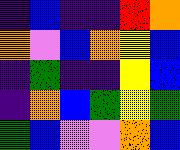[["indigo", "blue", "indigo", "indigo", "red", "orange"], ["orange", "violet", "blue", "orange", "yellow", "blue"], ["indigo", "green", "indigo", "indigo", "yellow", "blue"], ["indigo", "orange", "blue", "green", "yellow", "green"], ["green", "blue", "violet", "violet", "orange", "blue"]]